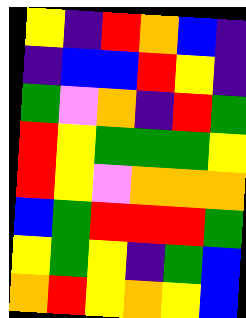[["yellow", "indigo", "red", "orange", "blue", "indigo"], ["indigo", "blue", "blue", "red", "yellow", "indigo"], ["green", "violet", "orange", "indigo", "red", "green"], ["red", "yellow", "green", "green", "green", "yellow"], ["red", "yellow", "violet", "orange", "orange", "orange"], ["blue", "green", "red", "red", "red", "green"], ["yellow", "green", "yellow", "indigo", "green", "blue"], ["orange", "red", "yellow", "orange", "yellow", "blue"]]